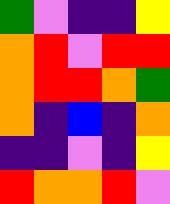[["green", "violet", "indigo", "indigo", "yellow"], ["orange", "red", "violet", "red", "red"], ["orange", "red", "red", "orange", "green"], ["orange", "indigo", "blue", "indigo", "orange"], ["indigo", "indigo", "violet", "indigo", "yellow"], ["red", "orange", "orange", "red", "violet"]]